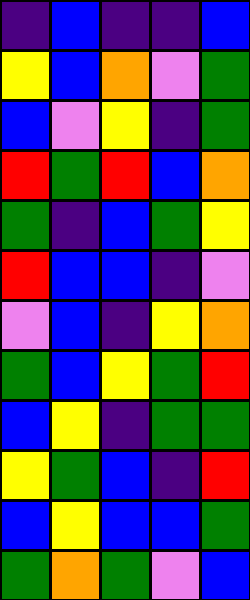[["indigo", "blue", "indigo", "indigo", "blue"], ["yellow", "blue", "orange", "violet", "green"], ["blue", "violet", "yellow", "indigo", "green"], ["red", "green", "red", "blue", "orange"], ["green", "indigo", "blue", "green", "yellow"], ["red", "blue", "blue", "indigo", "violet"], ["violet", "blue", "indigo", "yellow", "orange"], ["green", "blue", "yellow", "green", "red"], ["blue", "yellow", "indigo", "green", "green"], ["yellow", "green", "blue", "indigo", "red"], ["blue", "yellow", "blue", "blue", "green"], ["green", "orange", "green", "violet", "blue"]]